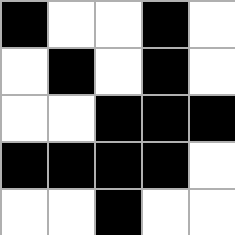[["black", "white", "white", "black", "white"], ["white", "black", "white", "black", "white"], ["white", "white", "black", "black", "black"], ["black", "black", "black", "black", "white"], ["white", "white", "black", "white", "white"]]